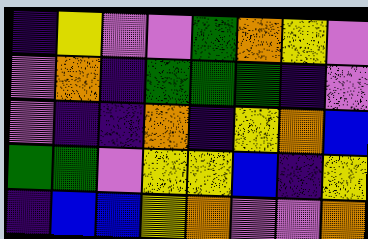[["indigo", "yellow", "violet", "violet", "green", "orange", "yellow", "violet"], ["violet", "orange", "indigo", "green", "green", "green", "indigo", "violet"], ["violet", "indigo", "indigo", "orange", "indigo", "yellow", "orange", "blue"], ["green", "green", "violet", "yellow", "yellow", "blue", "indigo", "yellow"], ["indigo", "blue", "blue", "yellow", "orange", "violet", "violet", "orange"]]